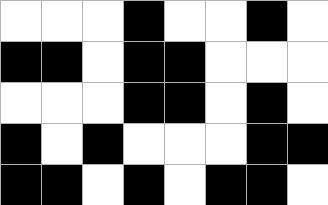[["white", "white", "white", "black", "white", "white", "black", "white"], ["black", "black", "white", "black", "black", "white", "white", "white"], ["white", "white", "white", "black", "black", "white", "black", "white"], ["black", "white", "black", "white", "white", "white", "black", "black"], ["black", "black", "white", "black", "white", "black", "black", "white"]]